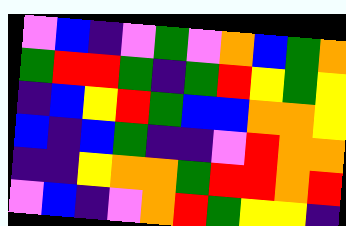[["violet", "blue", "indigo", "violet", "green", "violet", "orange", "blue", "green", "orange"], ["green", "red", "red", "green", "indigo", "green", "red", "yellow", "green", "yellow"], ["indigo", "blue", "yellow", "red", "green", "blue", "blue", "orange", "orange", "yellow"], ["blue", "indigo", "blue", "green", "indigo", "indigo", "violet", "red", "orange", "orange"], ["indigo", "indigo", "yellow", "orange", "orange", "green", "red", "red", "orange", "red"], ["violet", "blue", "indigo", "violet", "orange", "red", "green", "yellow", "yellow", "indigo"]]